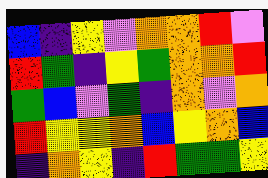[["blue", "indigo", "yellow", "violet", "orange", "orange", "red", "violet"], ["red", "green", "indigo", "yellow", "green", "orange", "orange", "red"], ["green", "blue", "violet", "green", "indigo", "orange", "violet", "orange"], ["red", "yellow", "yellow", "orange", "blue", "yellow", "orange", "blue"], ["indigo", "orange", "yellow", "indigo", "red", "green", "green", "yellow"]]